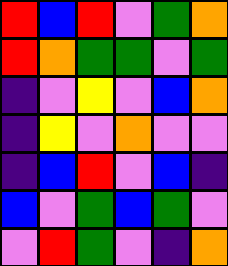[["red", "blue", "red", "violet", "green", "orange"], ["red", "orange", "green", "green", "violet", "green"], ["indigo", "violet", "yellow", "violet", "blue", "orange"], ["indigo", "yellow", "violet", "orange", "violet", "violet"], ["indigo", "blue", "red", "violet", "blue", "indigo"], ["blue", "violet", "green", "blue", "green", "violet"], ["violet", "red", "green", "violet", "indigo", "orange"]]